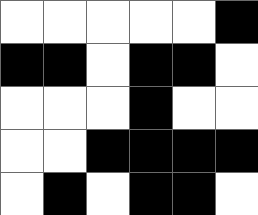[["white", "white", "white", "white", "white", "black"], ["black", "black", "white", "black", "black", "white"], ["white", "white", "white", "black", "white", "white"], ["white", "white", "black", "black", "black", "black"], ["white", "black", "white", "black", "black", "white"]]